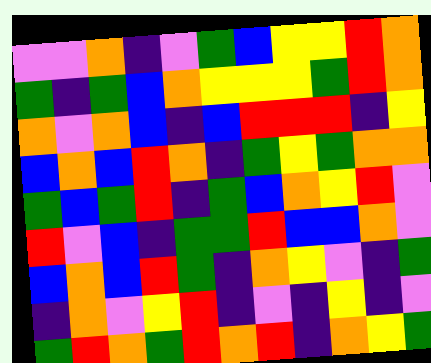[["violet", "violet", "orange", "indigo", "violet", "green", "blue", "yellow", "yellow", "red", "orange"], ["green", "indigo", "green", "blue", "orange", "yellow", "yellow", "yellow", "green", "red", "orange"], ["orange", "violet", "orange", "blue", "indigo", "blue", "red", "red", "red", "indigo", "yellow"], ["blue", "orange", "blue", "red", "orange", "indigo", "green", "yellow", "green", "orange", "orange"], ["green", "blue", "green", "red", "indigo", "green", "blue", "orange", "yellow", "red", "violet"], ["red", "violet", "blue", "indigo", "green", "green", "red", "blue", "blue", "orange", "violet"], ["blue", "orange", "blue", "red", "green", "indigo", "orange", "yellow", "violet", "indigo", "green"], ["indigo", "orange", "violet", "yellow", "red", "indigo", "violet", "indigo", "yellow", "indigo", "violet"], ["green", "red", "orange", "green", "red", "orange", "red", "indigo", "orange", "yellow", "green"]]